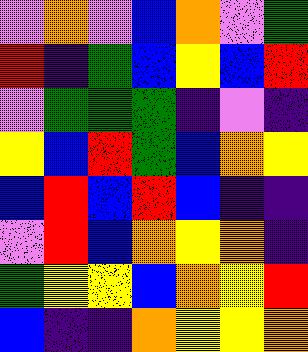[["violet", "orange", "violet", "blue", "orange", "violet", "green"], ["red", "indigo", "green", "blue", "yellow", "blue", "red"], ["violet", "green", "green", "green", "indigo", "violet", "indigo"], ["yellow", "blue", "red", "green", "blue", "orange", "yellow"], ["blue", "red", "blue", "red", "blue", "indigo", "indigo"], ["violet", "red", "blue", "orange", "yellow", "orange", "indigo"], ["green", "yellow", "yellow", "blue", "orange", "yellow", "red"], ["blue", "indigo", "indigo", "orange", "yellow", "yellow", "orange"]]